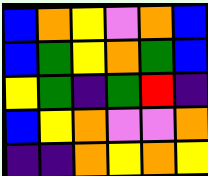[["blue", "orange", "yellow", "violet", "orange", "blue"], ["blue", "green", "yellow", "orange", "green", "blue"], ["yellow", "green", "indigo", "green", "red", "indigo"], ["blue", "yellow", "orange", "violet", "violet", "orange"], ["indigo", "indigo", "orange", "yellow", "orange", "yellow"]]